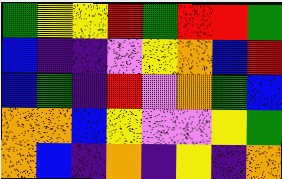[["green", "yellow", "yellow", "red", "green", "red", "red", "green"], ["blue", "indigo", "indigo", "violet", "yellow", "orange", "blue", "red"], ["blue", "green", "indigo", "red", "violet", "orange", "green", "blue"], ["orange", "orange", "blue", "yellow", "violet", "violet", "yellow", "green"], ["orange", "blue", "indigo", "orange", "indigo", "yellow", "indigo", "orange"]]